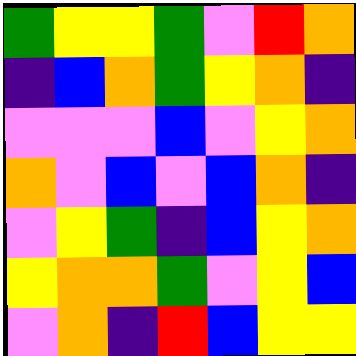[["green", "yellow", "yellow", "green", "violet", "red", "orange"], ["indigo", "blue", "orange", "green", "yellow", "orange", "indigo"], ["violet", "violet", "violet", "blue", "violet", "yellow", "orange"], ["orange", "violet", "blue", "violet", "blue", "orange", "indigo"], ["violet", "yellow", "green", "indigo", "blue", "yellow", "orange"], ["yellow", "orange", "orange", "green", "violet", "yellow", "blue"], ["violet", "orange", "indigo", "red", "blue", "yellow", "yellow"]]